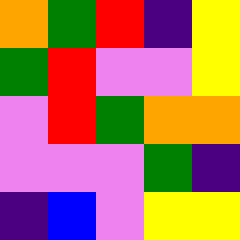[["orange", "green", "red", "indigo", "yellow"], ["green", "red", "violet", "violet", "yellow"], ["violet", "red", "green", "orange", "orange"], ["violet", "violet", "violet", "green", "indigo"], ["indigo", "blue", "violet", "yellow", "yellow"]]